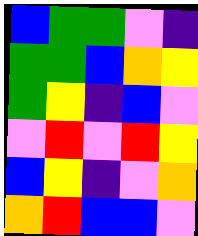[["blue", "green", "green", "violet", "indigo"], ["green", "green", "blue", "orange", "yellow"], ["green", "yellow", "indigo", "blue", "violet"], ["violet", "red", "violet", "red", "yellow"], ["blue", "yellow", "indigo", "violet", "orange"], ["orange", "red", "blue", "blue", "violet"]]